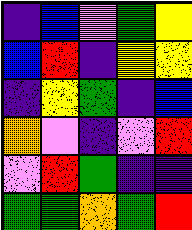[["indigo", "blue", "violet", "green", "yellow"], ["blue", "red", "indigo", "yellow", "yellow"], ["indigo", "yellow", "green", "indigo", "blue"], ["orange", "violet", "indigo", "violet", "red"], ["violet", "red", "green", "indigo", "indigo"], ["green", "green", "orange", "green", "red"]]